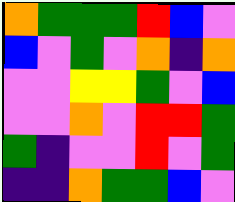[["orange", "green", "green", "green", "red", "blue", "violet"], ["blue", "violet", "green", "violet", "orange", "indigo", "orange"], ["violet", "violet", "yellow", "yellow", "green", "violet", "blue"], ["violet", "violet", "orange", "violet", "red", "red", "green"], ["green", "indigo", "violet", "violet", "red", "violet", "green"], ["indigo", "indigo", "orange", "green", "green", "blue", "violet"]]